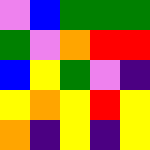[["violet", "blue", "green", "green", "green"], ["green", "violet", "orange", "red", "red"], ["blue", "yellow", "green", "violet", "indigo"], ["yellow", "orange", "yellow", "red", "yellow"], ["orange", "indigo", "yellow", "indigo", "yellow"]]